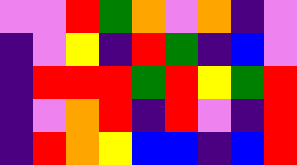[["violet", "violet", "red", "green", "orange", "violet", "orange", "indigo", "violet"], ["indigo", "violet", "yellow", "indigo", "red", "green", "indigo", "blue", "violet"], ["indigo", "red", "red", "red", "green", "red", "yellow", "green", "red"], ["indigo", "violet", "orange", "red", "indigo", "red", "violet", "indigo", "red"], ["indigo", "red", "orange", "yellow", "blue", "blue", "indigo", "blue", "red"]]